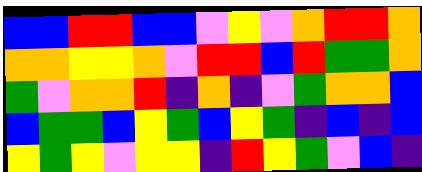[["blue", "blue", "red", "red", "blue", "blue", "violet", "yellow", "violet", "orange", "red", "red", "orange"], ["orange", "orange", "yellow", "yellow", "orange", "violet", "red", "red", "blue", "red", "green", "green", "orange"], ["green", "violet", "orange", "orange", "red", "indigo", "orange", "indigo", "violet", "green", "orange", "orange", "blue"], ["blue", "green", "green", "blue", "yellow", "green", "blue", "yellow", "green", "indigo", "blue", "indigo", "blue"], ["yellow", "green", "yellow", "violet", "yellow", "yellow", "indigo", "red", "yellow", "green", "violet", "blue", "indigo"]]